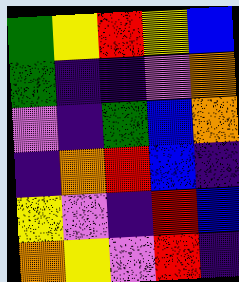[["green", "yellow", "red", "yellow", "blue"], ["green", "indigo", "indigo", "violet", "orange"], ["violet", "indigo", "green", "blue", "orange"], ["indigo", "orange", "red", "blue", "indigo"], ["yellow", "violet", "indigo", "red", "blue"], ["orange", "yellow", "violet", "red", "indigo"]]